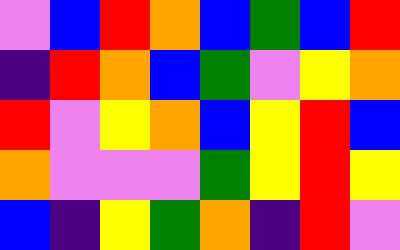[["violet", "blue", "red", "orange", "blue", "green", "blue", "red"], ["indigo", "red", "orange", "blue", "green", "violet", "yellow", "orange"], ["red", "violet", "yellow", "orange", "blue", "yellow", "red", "blue"], ["orange", "violet", "violet", "violet", "green", "yellow", "red", "yellow"], ["blue", "indigo", "yellow", "green", "orange", "indigo", "red", "violet"]]